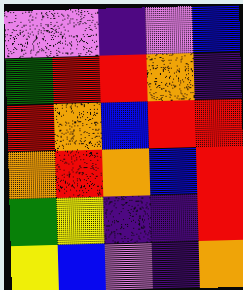[["violet", "violet", "indigo", "violet", "blue"], ["green", "red", "red", "orange", "indigo"], ["red", "orange", "blue", "red", "red"], ["orange", "red", "orange", "blue", "red"], ["green", "yellow", "indigo", "indigo", "red"], ["yellow", "blue", "violet", "indigo", "orange"]]